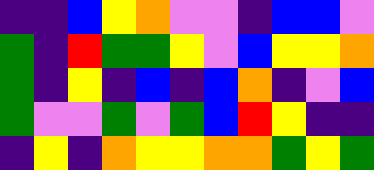[["indigo", "indigo", "blue", "yellow", "orange", "violet", "violet", "indigo", "blue", "blue", "violet"], ["green", "indigo", "red", "green", "green", "yellow", "violet", "blue", "yellow", "yellow", "orange"], ["green", "indigo", "yellow", "indigo", "blue", "indigo", "blue", "orange", "indigo", "violet", "blue"], ["green", "violet", "violet", "green", "violet", "green", "blue", "red", "yellow", "indigo", "indigo"], ["indigo", "yellow", "indigo", "orange", "yellow", "yellow", "orange", "orange", "green", "yellow", "green"]]